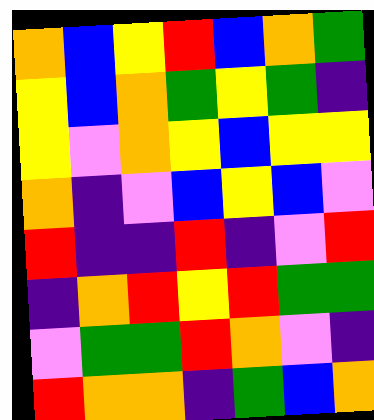[["orange", "blue", "yellow", "red", "blue", "orange", "green"], ["yellow", "blue", "orange", "green", "yellow", "green", "indigo"], ["yellow", "violet", "orange", "yellow", "blue", "yellow", "yellow"], ["orange", "indigo", "violet", "blue", "yellow", "blue", "violet"], ["red", "indigo", "indigo", "red", "indigo", "violet", "red"], ["indigo", "orange", "red", "yellow", "red", "green", "green"], ["violet", "green", "green", "red", "orange", "violet", "indigo"], ["red", "orange", "orange", "indigo", "green", "blue", "orange"]]